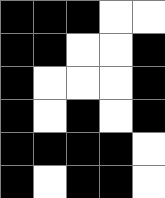[["black", "black", "black", "white", "white"], ["black", "black", "white", "white", "black"], ["black", "white", "white", "white", "black"], ["black", "white", "black", "white", "black"], ["black", "black", "black", "black", "white"], ["black", "white", "black", "black", "white"]]